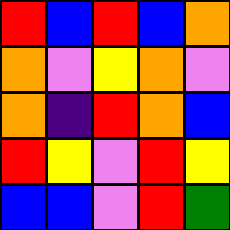[["red", "blue", "red", "blue", "orange"], ["orange", "violet", "yellow", "orange", "violet"], ["orange", "indigo", "red", "orange", "blue"], ["red", "yellow", "violet", "red", "yellow"], ["blue", "blue", "violet", "red", "green"]]